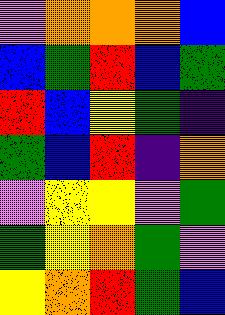[["violet", "orange", "orange", "orange", "blue"], ["blue", "green", "red", "blue", "green"], ["red", "blue", "yellow", "green", "indigo"], ["green", "blue", "red", "indigo", "orange"], ["violet", "yellow", "yellow", "violet", "green"], ["green", "yellow", "orange", "green", "violet"], ["yellow", "orange", "red", "green", "blue"]]